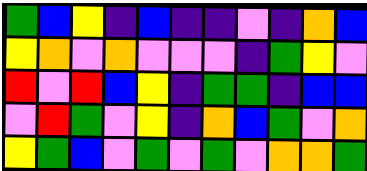[["green", "blue", "yellow", "indigo", "blue", "indigo", "indigo", "violet", "indigo", "orange", "blue"], ["yellow", "orange", "violet", "orange", "violet", "violet", "violet", "indigo", "green", "yellow", "violet"], ["red", "violet", "red", "blue", "yellow", "indigo", "green", "green", "indigo", "blue", "blue"], ["violet", "red", "green", "violet", "yellow", "indigo", "orange", "blue", "green", "violet", "orange"], ["yellow", "green", "blue", "violet", "green", "violet", "green", "violet", "orange", "orange", "green"]]